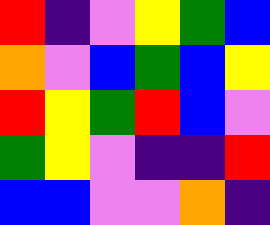[["red", "indigo", "violet", "yellow", "green", "blue"], ["orange", "violet", "blue", "green", "blue", "yellow"], ["red", "yellow", "green", "red", "blue", "violet"], ["green", "yellow", "violet", "indigo", "indigo", "red"], ["blue", "blue", "violet", "violet", "orange", "indigo"]]